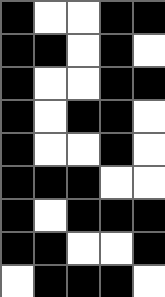[["black", "white", "white", "black", "black"], ["black", "black", "white", "black", "white"], ["black", "white", "white", "black", "black"], ["black", "white", "black", "black", "white"], ["black", "white", "white", "black", "white"], ["black", "black", "black", "white", "white"], ["black", "white", "black", "black", "black"], ["black", "black", "white", "white", "black"], ["white", "black", "black", "black", "white"]]